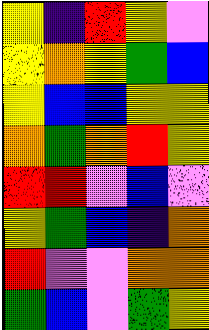[["yellow", "indigo", "red", "yellow", "violet"], ["yellow", "orange", "yellow", "green", "blue"], ["yellow", "blue", "blue", "yellow", "yellow"], ["orange", "green", "orange", "red", "yellow"], ["red", "red", "violet", "blue", "violet"], ["yellow", "green", "blue", "indigo", "orange"], ["red", "violet", "violet", "orange", "orange"], ["green", "blue", "violet", "green", "yellow"]]